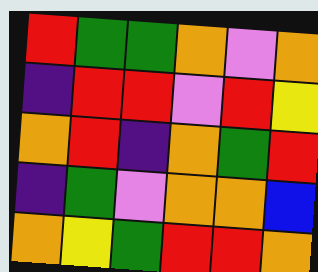[["red", "green", "green", "orange", "violet", "orange"], ["indigo", "red", "red", "violet", "red", "yellow"], ["orange", "red", "indigo", "orange", "green", "red"], ["indigo", "green", "violet", "orange", "orange", "blue"], ["orange", "yellow", "green", "red", "red", "orange"]]